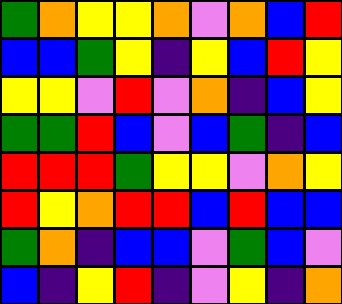[["green", "orange", "yellow", "yellow", "orange", "violet", "orange", "blue", "red"], ["blue", "blue", "green", "yellow", "indigo", "yellow", "blue", "red", "yellow"], ["yellow", "yellow", "violet", "red", "violet", "orange", "indigo", "blue", "yellow"], ["green", "green", "red", "blue", "violet", "blue", "green", "indigo", "blue"], ["red", "red", "red", "green", "yellow", "yellow", "violet", "orange", "yellow"], ["red", "yellow", "orange", "red", "red", "blue", "red", "blue", "blue"], ["green", "orange", "indigo", "blue", "blue", "violet", "green", "blue", "violet"], ["blue", "indigo", "yellow", "red", "indigo", "violet", "yellow", "indigo", "orange"]]